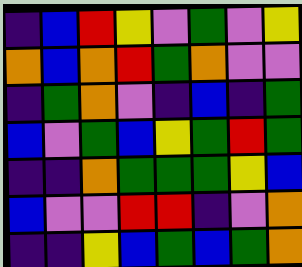[["indigo", "blue", "red", "yellow", "violet", "green", "violet", "yellow"], ["orange", "blue", "orange", "red", "green", "orange", "violet", "violet"], ["indigo", "green", "orange", "violet", "indigo", "blue", "indigo", "green"], ["blue", "violet", "green", "blue", "yellow", "green", "red", "green"], ["indigo", "indigo", "orange", "green", "green", "green", "yellow", "blue"], ["blue", "violet", "violet", "red", "red", "indigo", "violet", "orange"], ["indigo", "indigo", "yellow", "blue", "green", "blue", "green", "orange"]]